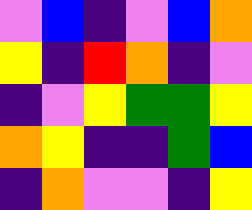[["violet", "blue", "indigo", "violet", "blue", "orange"], ["yellow", "indigo", "red", "orange", "indigo", "violet"], ["indigo", "violet", "yellow", "green", "green", "yellow"], ["orange", "yellow", "indigo", "indigo", "green", "blue"], ["indigo", "orange", "violet", "violet", "indigo", "yellow"]]